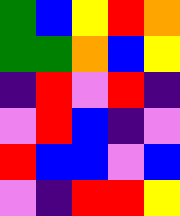[["green", "blue", "yellow", "red", "orange"], ["green", "green", "orange", "blue", "yellow"], ["indigo", "red", "violet", "red", "indigo"], ["violet", "red", "blue", "indigo", "violet"], ["red", "blue", "blue", "violet", "blue"], ["violet", "indigo", "red", "red", "yellow"]]